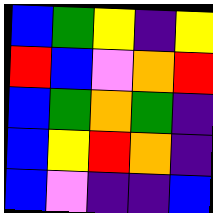[["blue", "green", "yellow", "indigo", "yellow"], ["red", "blue", "violet", "orange", "red"], ["blue", "green", "orange", "green", "indigo"], ["blue", "yellow", "red", "orange", "indigo"], ["blue", "violet", "indigo", "indigo", "blue"]]